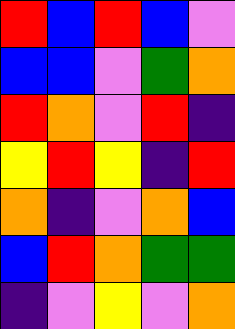[["red", "blue", "red", "blue", "violet"], ["blue", "blue", "violet", "green", "orange"], ["red", "orange", "violet", "red", "indigo"], ["yellow", "red", "yellow", "indigo", "red"], ["orange", "indigo", "violet", "orange", "blue"], ["blue", "red", "orange", "green", "green"], ["indigo", "violet", "yellow", "violet", "orange"]]